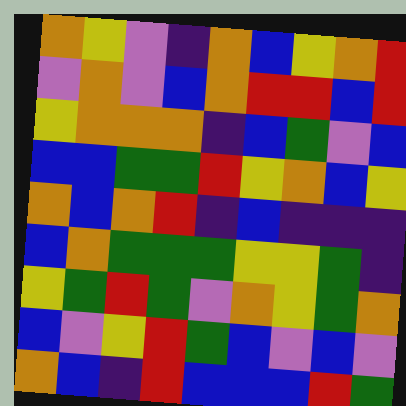[["orange", "yellow", "violet", "indigo", "orange", "blue", "yellow", "orange", "red"], ["violet", "orange", "violet", "blue", "orange", "red", "red", "blue", "red"], ["yellow", "orange", "orange", "orange", "indigo", "blue", "green", "violet", "blue"], ["blue", "blue", "green", "green", "red", "yellow", "orange", "blue", "yellow"], ["orange", "blue", "orange", "red", "indigo", "blue", "indigo", "indigo", "indigo"], ["blue", "orange", "green", "green", "green", "yellow", "yellow", "green", "indigo"], ["yellow", "green", "red", "green", "violet", "orange", "yellow", "green", "orange"], ["blue", "violet", "yellow", "red", "green", "blue", "violet", "blue", "violet"], ["orange", "blue", "indigo", "red", "blue", "blue", "blue", "red", "green"]]